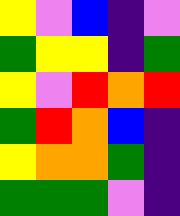[["yellow", "violet", "blue", "indigo", "violet"], ["green", "yellow", "yellow", "indigo", "green"], ["yellow", "violet", "red", "orange", "red"], ["green", "red", "orange", "blue", "indigo"], ["yellow", "orange", "orange", "green", "indigo"], ["green", "green", "green", "violet", "indigo"]]